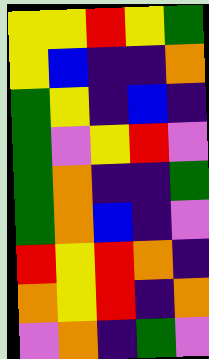[["yellow", "yellow", "red", "yellow", "green"], ["yellow", "blue", "indigo", "indigo", "orange"], ["green", "yellow", "indigo", "blue", "indigo"], ["green", "violet", "yellow", "red", "violet"], ["green", "orange", "indigo", "indigo", "green"], ["green", "orange", "blue", "indigo", "violet"], ["red", "yellow", "red", "orange", "indigo"], ["orange", "yellow", "red", "indigo", "orange"], ["violet", "orange", "indigo", "green", "violet"]]